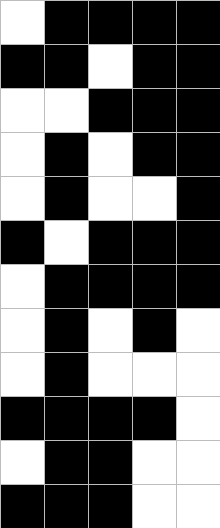[["white", "black", "black", "black", "black"], ["black", "black", "white", "black", "black"], ["white", "white", "black", "black", "black"], ["white", "black", "white", "black", "black"], ["white", "black", "white", "white", "black"], ["black", "white", "black", "black", "black"], ["white", "black", "black", "black", "black"], ["white", "black", "white", "black", "white"], ["white", "black", "white", "white", "white"], ["black", "black", "black", "black", "white"], ["white", "black", "black", "white", "white"], ["black", "black", "black", "white", "white"]]